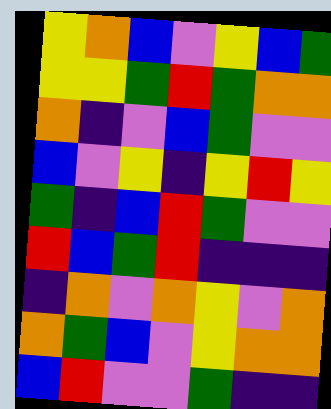[["yellow", "orange", "blue", "violet", "yellow", "blue", "green"], ["yellow", "yellow", "green", "red", "green", "orange", "orange"], ["orange", "indigo", "violet", "blue", "green", "violet", "violet"], ["blue", "violet", "yellow", "indigo", "yellow", "red", "yellow"], ["green", "indigo", "blue", "red", "green", "violet", "violet"], ["red", "blue", "green", "red", "indigo", "indigo", "indigo"], ["indigo", "orange", "violet", "orange", "yellow", "violet", "orange"], ["orange", "green", "blue", "violet", "yellow", "orange", "orange"], ["blue", "red", "violet", "violet", "green", "indigo", "indigo"]]